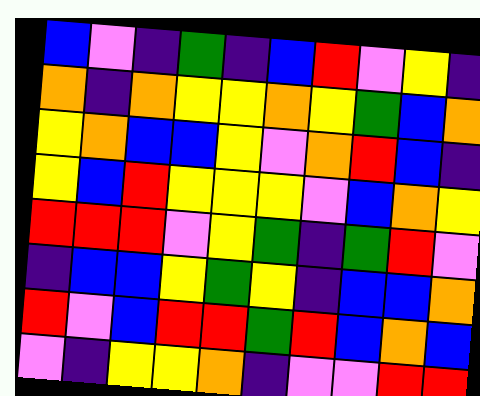[["blue", "violet", "indigo", "green", "indigo", "blue", "red", "violet", "yellow", "indigo"], ["orange", "indigo", "orange", "yellow", "yellow", "orange", "yellow", "green", "blue", "orange"], ["yellow", "orange", "blue", "blue", "yellow", "violet", "orange", "red", "blue", "indigo"], ["yellow", "blue", "red", "yellow", "yellow", "yellow", "violet", "blue", "orange", "yellow"], ["red", "red", "red", "violet", "yellow", "green", "indigo", "green", "red", "violet"], ["indigo", "blue", "blue", "yellow", "green", "yellow", "indigo", "blue", "blue", "orange"], ["red", "violet", "blue", "red", "red", "green", "red", "blue", "orange", "blue"], ["violet", "indigo", "yellow", "yellow", "orange", "indigo", "violet", "violet", "red", "red"]]